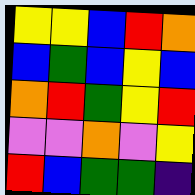[["yellow", "yellow", "blue", "red", "orange"], ["blue", "green", "blue", "yellow", "blue"], ["orange", "red", "green", "yellow", "red"], ["violet", "violet", "orange", "violet", "yellow"], ["red", "blue", "green", "green", "indigo"]]